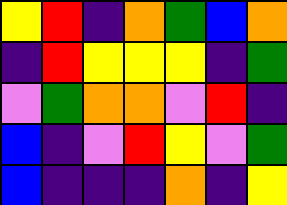[["yellow", "red", "indigo", "orange", "green", "blue", "orange"], ["indigo", "red", "yellow", "yellow", "yellow", "indigo", "green"], ["violet", "green", "orange", "orange", "violet", "red", "indigo"], ["blue", "indigo", "violet", "red", "yellow", "violet", "green"], ["blue", "indigo", "indigo", "indigo", "orange", "indigo", "yellow"]]